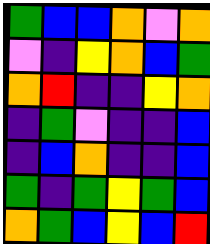[["green", "blue", "blue", "orange", "violet", "orange"], ["violet", "indigo", "yellow", "orange", "blue", "green"], ["orange", "red", "indigo", "indigo", "yellow", "orange"], ["indigo", "green", "violet", "indigo", "indigo", "blue"], ["indigo", "blue", "orange", "indigo", "indigo", "blue"], ["green", "indigo", "green", "yellow", "green", "blue"], ["orange", "green", "blue", "yellow", "blue", "red"]]